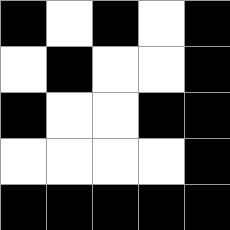[["black", "white", "black", "white", "black"], ["white", "black", "white", "white", "black"], ["black", "white", "white", "black", "black"], ["white", "white", "white", "white", "black"], ["black", "black", "black", "black", "black"]]